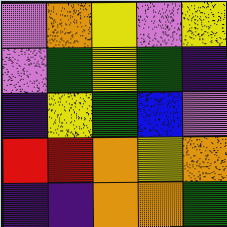[["violet", "orange", "yellow", "violet", "yellow"], ["violet", "green", "yellow", "green", "indigo"], ["indigo", "yellow", "green", "blue", "violet"], ["red", "red", "orange", "yellow", "orange"], ["indigo", "indigo", "orange", "orange", "green"]]